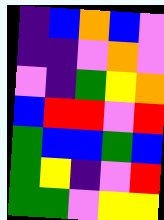[["indigo", "blue", "orange", "blue", "violet"], ["indigo", "indigo", "violet", "orange", "violet"], ["violet", "indigo", "green", "yellow", "orange"], ["blue", "red", "red", "violet", "red"], ["green", "blue", "blue", "green", "blue"], ["green", "yellow", "indigo", "violet", "red"], ["green", "green", "violet", "yellow", "yellow"]]